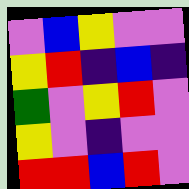[["violet", "blue", "yellow", "violet", "violet"], ["yellow", "red", "indigo", "blue", "indigo"], ["green", "violet", "yellow", "red", "violet"], ["yellow", "violet", "indigo", "violet", "violet"], ["red", "red", "blue", "red", "violet"]]